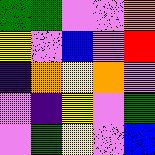[["green", "green", "violet", "violet", "orange"], ["yellow", "violet", "blue", "violet", "red"], ["indigo", "orange", "yellow", "orange", "violet"], ["violet", "indigo", "yellow", "violet", "green"], ["violet", "green", "yellow", "violet", "blue"]]